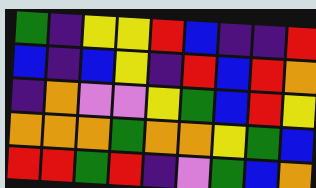[["green", "indigo", "yellow", "yellow", "red", "blue", "indigo", "indigo", "red"], ["blue", "indigo", "blue", "yellow", "indigo", "red", "blue", "red", "orange"], ["indigo", "orange", "violet", "violet", "yellow", "green", "blue", "red", "yellow"], ["orange", "orange", "orange", "green", "orange", "orange", "yellow", "green", "blue"], ["red", "red", "green", "red", "indigo", "violet", "green", "blue", "orange"]]